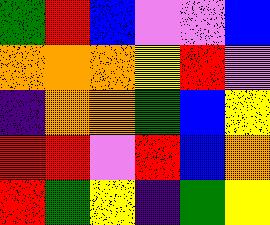[["green", "red", "blue", "violet", "violet", "blue"], ["orange", "orange", "orange", "yellow", "red", "violet"], ["indigo", "orange", "orange", "green", "blue", "yellow"], ["red", "red", "violet", "red", "blue", "orange"], ["red", "green", "yellow", "indigo", "green", "yellow"]]